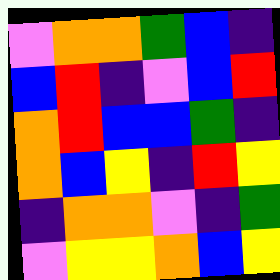[["violet", "orange", "orange", "green", "blue", "indigo"], ["blue", "red", "indigo", "violet", "blue", "red"], ["orange", "red", "blue", "blue", "green", "indigo"], ["orange", "blue", "yellow", "indigo", "red", "yellow"], ["indigo", "orange", "orange", "violet", "indigo", "green"], ["violet", "yellow", "yellow", "orange", "blue", "yellow"]]